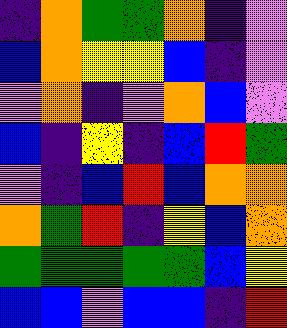[["indigo", "orange", "green", "green", "orange", "indigo", "violet"], ["blue", "orange", "yellow", "yellow", "blue", "indigo", "violet"], ["violet", "orange", "indigo", "violet", "orange", "blue", "violet"], ["blue", "indigo", "yellow", "indigo", "blue", "red", "green"], ["violet", "indigo", "blue", "red", "blue", "orange", "orange"], ["orange", "green", "red", "indigo", "yellow", "blue", "orange"], ["green", "green", "green", "green", "green", "blue", "yellow"], ["blue", "blue", "violet", "blue", "blue", "indigo", "red"]]